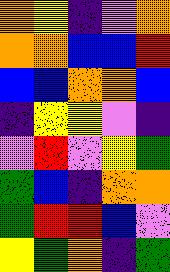[["orange", "yellow", "indigo", "violet", "orange"], ["orange", "orange", "blue", "blue", "red"], ["blue", "blue", "orange", "orange", "blue"], ["indigo", "yellow", "yellow", "violet", "indigo"], ["violet", "red", "violet", "yellow", "green"], ["green", "blue", "indigo", "orange", "orange"], ["green", "red", "red", "blue", "violet"], ["yellow", "green", "orange", "indigo", "green"]]